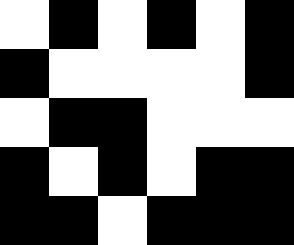[["white", "black", "white", "black", "white", "black"], ["black", "white", "white", "white", "white", "black"], ["white", "black", "black", "white", "white", "white"], ["black", "white", "black", "white", "black", "black"], ["black", "black", "white", "black", "black", "black"]]